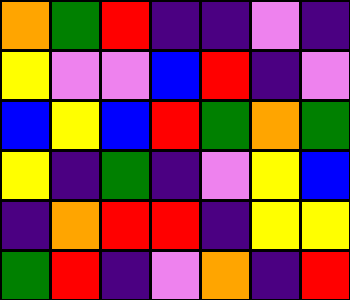[["orange", "green", "red", "indigo", "indigo", "violet", "indigo"], ["yellow", "violet", "violet", "blue", "red", "indigo", "violet"], ["blue", "yellow", "blue", "red", "green", "orange", "green"], ["yellow", "indigo", "green", "indigo", "violet", "yellow", "blue"], ["indigo", "orange", "red", "red", "indigo", "yellow", "yellow"], ["green", "red", "indigo", "violet", "orange", "indigo", "red"]]